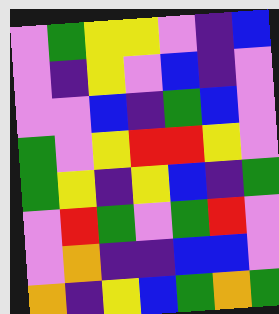[["violet", "green", "yellow", "yellow", "violet", "indigo", "blue"], ["violet", "indigo", "yellow", "violet", "blue", "indigo", "violet"], ["violet", "violet", "blue", "indigo", "green", "blue", "violet"], ["green", "violet", "yellow", "red", "red", "yellow", "violet"], ["green", "yellow", "indigo", "yellow", "blue", "indigo", "green"], ["violet", "red", "green", "violet", "green", "red", "violet"], ["violet", "orange", "indigo", "indigo", "blue", "blue", "violet"], ["orange", "indigo", "yellow", "blue", "green", "orange", "green"]]